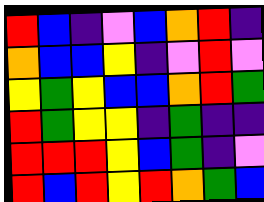[["red", "blue", "indigo", "violet", "blue", "orange", "red", "indigo"], ["orange", "blue", "blue", "yellow", "indigo", "violet", "red", "violet"], ["yellow", "green", "yellow", "blue", "blue", "orange", "red", "green"], ["red", "green", "yellow", "yellow", "indigo", "green", "indigo", "indigo"], ["red", "red", "red", "yellow", "blue", "green", "indigo", "violet"], ["red", "blue", "red", "yellow", "red", "orange", "green", "blue"]]